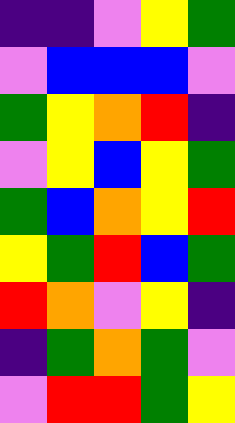[["indigo", "indigo", "violet", "yellow", "green"], ["violet", "blue", "blue", "blue", "violet"], ["green", "yellow", "orange", "red", "indigo"], ["violet", "yellow", "blue", "yellow", "green"], ["green", "blue", "orange", "yellow", "red"], ["yellow", "green", "red", "blue", "green"], ["red", "orange", "violet", "yellow", "indigo"], ["indigo", "green", "orange", "green", "violet"], ["violet", "red", "red", "green", "yellow"]]